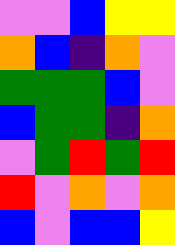[["violet", "violet", "blue", "yellow", "yellow"], ["orange", "blue", "indigo", "orange", "violet"], ["green", "green", "green", "blue", "violet"], ["blue", "green", "green", "indigo", "orange"], ["violet", "green", "red", "green", "red"], ["red", "violet", "orange", "violet", "orange"], ["blue", "violet", "blue", "blue", "yellow"]]